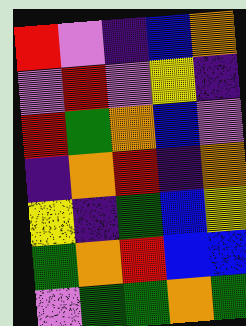[["red", "violet", "indigo", "blue", "orange"], ["violet", "red", "violet", "yellow", "indigo"], ["red", "green", "orange", "blue", "violet"], ["indigo", "orange", "red", "indigo", "orange"], ["yellow", "indigo", "green", "blue", "yellow"], ["green", "orange", "red", "blue", "blue"], ["violet", "green", "green", "orange", "green"]]